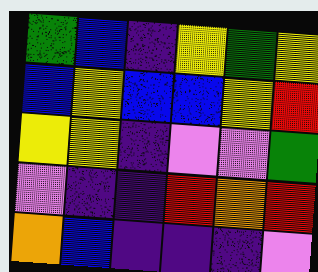[["green", "blue", "indigo", "yellow", "green", "yellow"], ["blue", "yellow", "blue", "blue", "yellow", "red"], ["yellow", "yellow", "indigo", "violet", "violet", "green"], ["violet", "indigo", "indigo", "red", "orange", "red"], ["orange", "blue", "indigo", "indigo", "indigo", "violet"]]